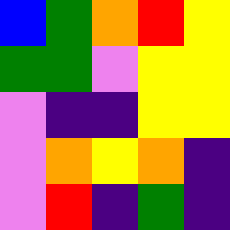[["blue", "green", "orange", "red", "yellow"], ["green", "green", "violet", "yellow", "yellow"], ["violet", "indigo", "indigo", "yellow", "yellow"], ["violet", "orange", "yellow", "orange", "indigo"], ["violet", "red", "indigo", "green", "indigo"]]